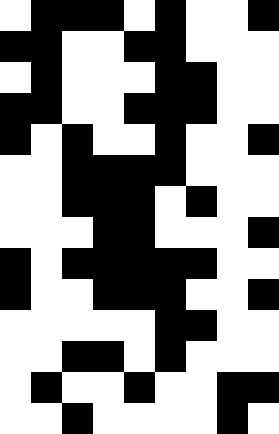[["white", "black", "black", "black", "white", "black", "white", "white", "black"], ["black", "black", "white", "white", "black", "black", "white", "white", "white"], ["white", "black", "white", "white", "white", "black", "black", "white", "white"], ["black", "black", "white", "white", "black", "black", "black", "white", "white"], ["black", "white", "black", "white", "white", "black", "white", "white", "black"], ["white", "white", "black", "black", "black", "black", "white", "white", "white"], ["white", "white", "black", "black", "black", "white", "black", "white", "white"], ["white", "white", "white", "black", "black", "white", "white", "white", "black"], ["black", "white", "black", "black", "black", "black", "black", "white", "white"], ["black", "white", "white", "black", "black", "black", "white", "white", "black"], ["white", "white", "white", "white", "white", "black", "black", "white", "white"], ["white", "white", "black", "black", "white", "black", "white", "white", "white"], ["white", "black", "white", "white", "black", "white", "white", "black", "black"], ["white", "white", "black", "white", "white", "white", "white", "black", "white"]]